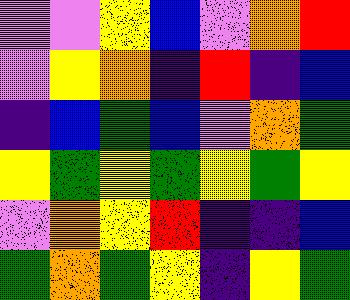[["violet", "violet", "yellow", "blue", "violet", "orange", "red"], ["violet", "yellow", "orange", "indigo", "red", "indigo", "blue"], ["indigo", "blue", "green", "blue", "violet", "orange", "green"], ["yellow", "green", "yellow", "green", "yellow", "green", "yellow"], ["violet", "orange", "yellow", "red", "indigo", "indigo", "blue"], ["green", "orange", "green", "yellow", "indigo", "yellow", "green"]]